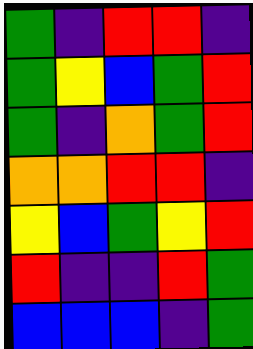[["green", "indigo", "red", "red", "indigo"], ["green", "yellow", "blue", "green", "red"], ["green", "indigo", "orange", "green", "red"], ["orange", "orange", "red", "red", "indigo"], ["yellow", "blue", "green", "yellow", "red"], ["red", "indigo", "indigo", "red", "green"], ["blue", "blue", "blue", "indigo", "green"]]